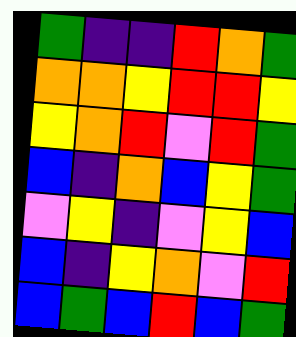[["green", "indigo", "indigo", "red", "orange", "green"], ["orange", "orange", "yellow", "red", "red", "yellow"], ["yellow", "orange", "red", "violet", "red", "green"], ["blue", "indigo", "orange", "blue", "yellow", "green"], ["violet", "yellow", "indigo", "violet", "yellow", "blue"], ["blue", "indigo", "yellow", "orange", "violet", "red"], ["blue", "green", "blue", "red", "blue", "green"]]